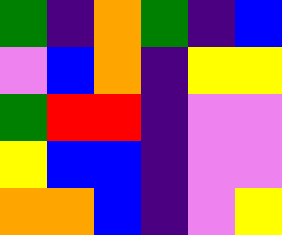[["green", "indigo", "orange", "green", "indigo", "blue"], ["violet", "blue", "orange", "indigo", "yellow", "yellow"], ["green", "red", "red", "indigo", "violet", "violet"], ["yellow", "blue", "blue", "indigo", "violet", "violet"], ["orange", "orange", "blue", "indigo", "violet", "yellow"]]